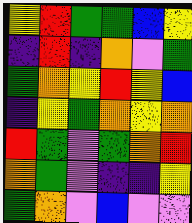[["yellow", "red", "green", "green", "blue", "yellow"], ["indigo", "red", "indigo", "orange", "violet", "green"], ["green", "orange", "yellow", "red", "yellow", "blue"], ["indigo", "yellow", "green", "orange", "yellow", "orange"], ["red", "green", "violet", "green", "orange", "red"], ["orange", "green", "violet", "indigo", "indigo", "yellow"], ["green", "orange", "violet", "blue", "violet", "violet"]]